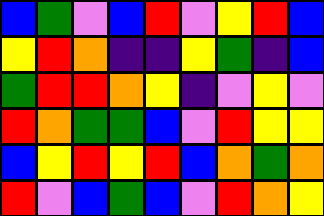[["blue", "green", "violet", "blue", "red", "violet", "yellow", "red", "blue"], ["yellow", "red", "orange", "indigo", "indigo", "yellow", "green", "indigo", "blue"], ["green", "red", "red", "orange", "yellow", "indigo", "violet", "yellow", "violet"], ["red", "orange", "green", "green", "blue", "violet", "red", "yellow", "yellow"], ["blue", "yellow", "red", "yellow", "red", "blue", "orange", "green", "orange"], ["red", "violet", "blue", "green", "blue", "violet", "red", "orange", "yellow"]]